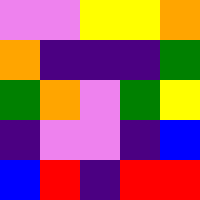[["violet", "violet", "yellow", "yellow", "orange"], ["orange", "indigo", "indigo", "indigo", "green"], ["green", "orange", "violet", "green", "yellow"], ["indigo", "violet", "violet", "indigo", "blue"], ["blue", "red", "indigo", "red", "red"]]